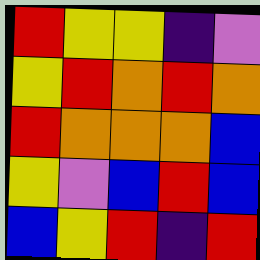[["red", "yellow", "yellow", "indigo", "violet"], ["yellow", "red", "orange", "red", "orange"], ["red", "orange", "orange", "orange", "blue"], ["yellow", "violet", "blue", "red", "blue"], ["blue", "yellow", "red", "indigo", "red"]]